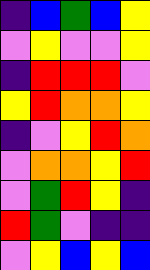[["indigo", "blue", "green", "blue", "yellow"], ["violet", "yellow", "violet", "violet", "yellow"], ["indigo", "red", "red", "red", "violet"], ["yellow", "red", "orange", "orange", "yellow"], ["indigo", "violet", "yellow", "red", "orange"], ["violet", "orange", "orange", "yellow", "red"], ["violet", "green", "red", "yellow", "indigo"], ["red", "green", "violet", "indigo", "indigo"], ["violet", "yellow", "blue", "yellow", "blue"]]